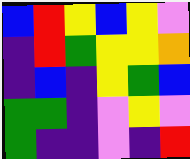[["blue", "red", "yellow", "blue", "yellow", "violet"], ["indigo", "red", "green", "yellow", "yellow", "orange"], ["indigo", "blue", "indigo", "yellow", "green", "blue"], ["green", "green", "indigo", "violet", "yellow", "violet"], ["green", "indigo", "indigo", "violet", "indigo", "red"]]